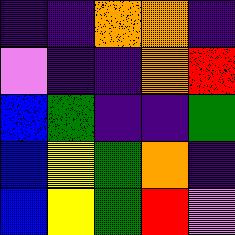[["indigo", "indigo", "orange", "orange", "indigo"], ["violet", "indigo", "indigo", "orange", "red"], ["blue", "green", "indigo", "indigo", "green"], ["blue", "yellow", "green", "orange", "indigo"], ["blue", "yellow", "green", "red", "violet"]]